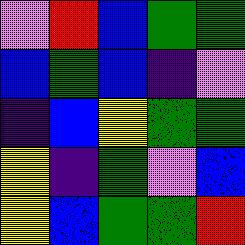[["violet", "red", "blue", "green", "green"], ["blue", "green", "blue", "indigo", "violet"], ["indigo", "blue", "yellow", "green", "green"], ["yellow", "indigo", "green", "violet", "blue"], ["yellow", "blue", "green", "green", "red"]]